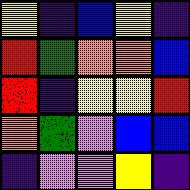[["yellow", "indigo", "blue", "yellow", "indigo"], ["red", "green", "orange", "orange", "blue"], ["red", "indigo", "yellow", "yellow", "red"], ["orange", "green", "violet", "blue", "blue"], ["indigo", "violet", "violet", "yellow", "indigo"]]